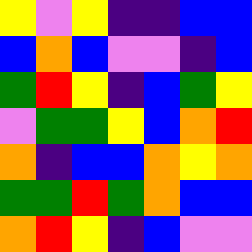[["yellow", "violet", "yellow", "indigo", "indigo", "blue", "blue"], ["blue", "orange", "blue", "violet", "violet", "indigo", "blue"], ["green", "red", "yellow", "indigo", "blue", "green", "yellow"], ["violet", "green", "green", "yellow", "blue", "orange", "red"], ["orange", "indigo", "blue", "blue", "orange", "yellow", "orange"], ["green", "green", "red", "green", "orange", "blue", "blue"], ["orange", "red", "yellow", "indigo", "blue", "violet", "violet"]]